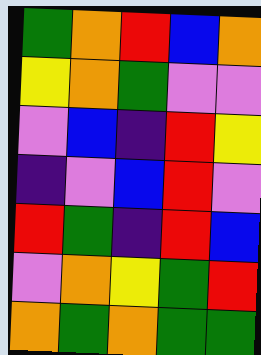[["green", "orange", "red", "blue", "orange"], ["yellow", "orange", "green", "violet", "violet"], ["violet", "blue", "indigo", "red", "yellow"], ["indigo", "violet", "blue", "red", "violet"], ["red", "green", "indigo", "red", "blue"], ["violet", "orange", "yellow", "green", "red"], ["orange", "green", "orange", "green", "green"]]